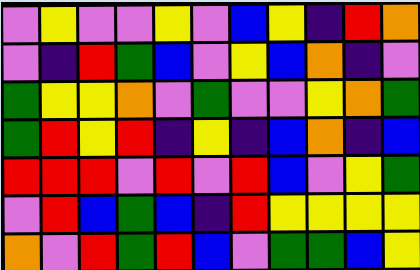[["violet", "yellow", "violet", "violet", "yellow", "violet", "blue", "yellow", "indigo", "red", "orange"], ["violet", "indigo", "red", "green", "blue", "violet", "yellow", "blue", "orange", "indigo", "violet"], ["green", "yellow", "yellow", "orange", "violet", "green", "violet", "violet", "yellow", "orange", "green"], ["green", "red", "yellow", "red", "indigo", "yellow", "indigo", "blue", "orange", "indigo", "blue"], ["red", "red", "red", "violet", "red", "violet", "red", "blue", "violet", "yellow", "green"], ["violet", "red", "blue", "green", "blue", "indigo", "red", "yellow", "yellow", "yellow", "yellow"], ["orange", "violet", "red", "green", "red", "blue", "violet", "green", "green", "blue", "yellow"]]